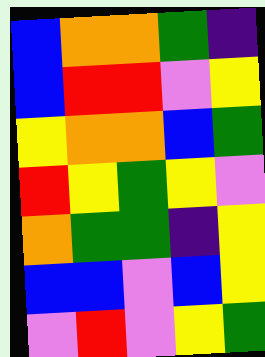[["blue", "orange", "orange", "green", "indigo"], ["blue", "red", "red", "violet", "yellow"], ["yellow", "orange", "orange", "blue", "green"], ["red", "yellow", "green", "yellow", "violet"], ["orange", "green", "green", "indigo", "yellow"], ["blue", "blue", "violet", "blue", "yellow"], ["violet", "red", "violet", "yellow", "green"]]